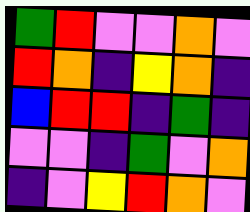[["green", "red", "violet", "violet", "orange", "violet"], ["red", "orange", "indigo", "yellow", "orange", "indigo"], ["blue", "red", "red", "indigo", "green", "indigo"], ["violet", "violet", "indigo", "green", "violet", "orange"], ["indigo", "violet", "yellow", "red", "orange", "violet"]]